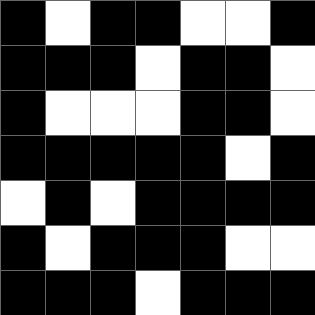[["black", "white", "black", "black", "white", "white", "black"], ["black", "black", "black", "white", "black", "black", "white"], ["black", "white", "white", "white", "black", "black", "white"], ["black", "black", "black", "black", "black", "white", "black"], ["white", "black", "white", "black", "black", "black", "black"], ["black", "white", "black", "black", "black", "white", "white"], ["black", "black", "black", "white", "black", "black", "black"]]